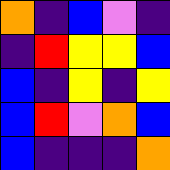[["orange", "indigo", "blue", "violet", "indigo"], ["indigo", "red", "yellow", "yellow", "blue"], ["blue", "indigo", "yellow", "indigo", "yellow"], ["blue", "red", "violet", "orange", "blue"], ["blue", "indigo", "indigo", "indigo", "orange"]]